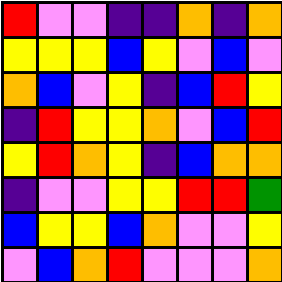[["red", "violet", "violet", "indigo", "indigo", "orange", "indigo", "orange"], ["yellow", "yellow", "yellow", "blue", "yellow", "violet", "blue", "violet"], ["orange", "blue", "violet", "yellow", "indigo", "blue", "red", "yellow"], ["indigo", "red", "yellow", "yellow", "orange", "violet", "blue", "red"], ["yellow", "red", "orange", "yellow", "indigo", "blue", "orange", "orange"], ["indigo", "violet", "violet", "yellow", "yellow", "red", "red", "green"], ["blue", "yellow", "yellow", "blue", "orange", "violet", "violet", "yellow"], ["violet", "blue", "orange", "red", "violet", "violet", "violet", "orange"]]